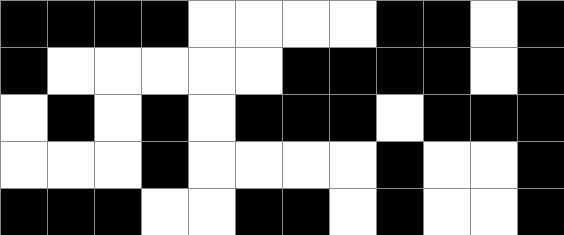[["black", "black", "black", "black", "white", "white", "white", "white", "black", "black", "white", "black"], ["black", "white", "white", "white", "white", "white", "black", "black", "black", "black", "white", "black"], ["white", "black", "white", "black", "white", "black", "black", "black", "white", "black", "black", "black"], ["white", "white", "white", "black", "white", "white", "white", "white", "black", "white", "white", "black"], ["black", "black", "black", "white", "white", "black", "black", "white", "black", "white", "white", "black"]]